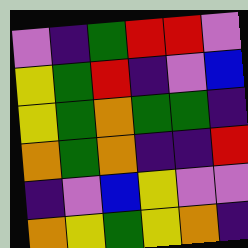[["violet", "indigo", "green", "red", "red", "violet"], ["yellow", "green", "red", "indigo", "violet", "blue"], ["yellow", "green", "orange", "green", "green", "indigo"], ["orange", "green", "orange", "indigo", "indigo", "red"], ["indigo", "violet", "blue", "yellow", "violet", "violet"], ["orange", "yellow", "green", "yellow", "orange", "indigo"]]